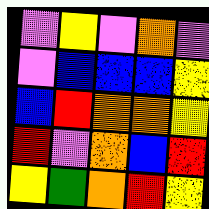[["violet", "yellow", "violet", "orange", "violet"], ["violet", "blue", "blue", "blue", "yellow"], ["blue", "red", "orange", "orange", "yellow"], ["red", "violet", "orange", "blue", "red"], ["yellow", "green", "orange", "red", "yellow"]]